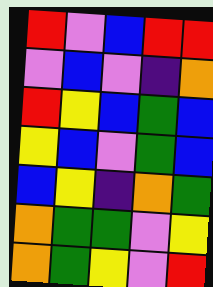[["red", "violet", "blue", "red", "red"], ["violet", "blue", "violet", "indigo", "orange"], ["red", "yellow", "blue", "green", "blue"], ["yellow", "blue", "violet", "green", "blue"], ["blue", "yellow", "indigo", "orange", "green"], ["orange", "green", "green", "violet", "yellow"], ["orange", "green", "yellow", "violet", "red"]]